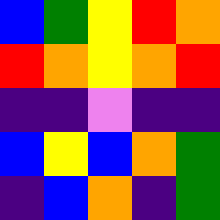[["blue", "green", "yellow", "red", "orange"], ["red", "orange", "yellow", "orange", "red"], ["indigo", "indigo", "violet", "indigo", "indigo"], ["blue", "yellow", "blue", "orange", "green"], ["indigo", "blue", "orange", "indigo", "green"]]